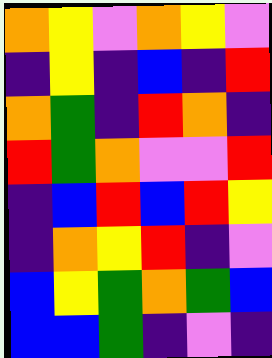[["orange", "yellow", "violet", "orange", "yellow", "violet"], ["indigo", "yellow", "indigo", "blue", "indigo", "red"], ["orange", "green", "indigo", "red", "orange", "indigo"], ["red", "green", "orange", "violet", "violet", "red"], ["indigo", "blue", "red", "blue", "red", "yellow"], ["indigo", "orange", "yellow", "red", "indigo", "violet"], ["blue", "yellow", "green", "orange", "green", "blue"], ["blue", "blue", "green", "indigo", "violet", "indigo"]]